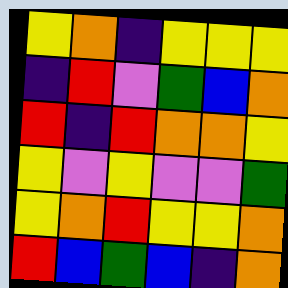[["yellow", "orange", "indigo", "yellow", "yellow", "yellow"], ["indigo", "red", "violet", "green", "blue", "orange"], ["red", "indigo", "red", "orange", "orange", "yellow"], ["yellow", "violet", "yellow", "violet", "violet", "green"], ["yellow", "orange", "red", "yellow", "yellow", "orange"], ["red", "blue", "green", "blue", "indigo", "orange"]]